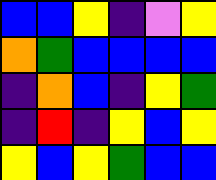[["blue", "blue", "yellow", "indigo", "violet", "yellow"], ["orange", "green", "blue", "blue", "blue", "blue"], ["indigo", "orange", "blue", "indigo", "yellow", "green"], ["indigo", "red", "indigo", "yellow", "blue", "yellow"], ["yellow", "blue", "yellow", "green", "blue", "blue"]]